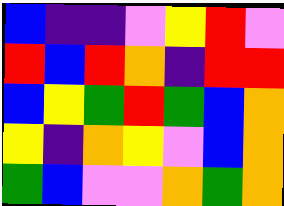[["blue", "indigo", "indigo", "violet", "yellow", "red", "violet"], ["red", "blue", "red", "orange", "indigo", "red", "red"], ["blue", "yellow", "green", "red", "green", "blue", "orange"], ["yellow", "indigo", "orange", "yellow", "violet", "blue", "orange"], ["green", "blue", "violet", "violet", "orange", "green", "orange"]]